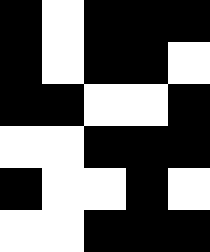[["black", "white", "black", "black", "black"], ["black", "white", "black", "black", "white"], ["black", "black", "white", "white", "black"], ["white", "white", "black", "black", "black"], ["black", "white", "white", "black", "white"], ["white", "white", "black", "black", "black"]]